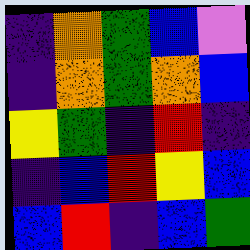[["indigo", "orange", "green", "blue", "violet"], ["indigo", "orange", "green", "orange", "blue"], ["yellow", "green", "indigo", "red", "indigo"], ["indigo", "blue", "red", "yellow", "blue"], ["blue", "red", "indigo", "blue", "green"]]